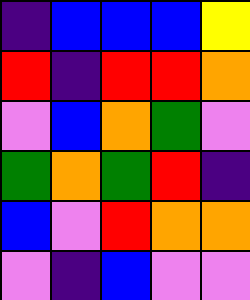[["indigo", "blue", "blue", "blue", "yellow"], ["red", "indigo", "red", "red", "orange"], ["violet", "blue", "orange", "green", "violet"], ["green", "orange", "green", "red", "indigo"], ["blue", "violet", "red", "orange", "orange"], ["violet", "indigo", "blue", "violet", "violet"]]